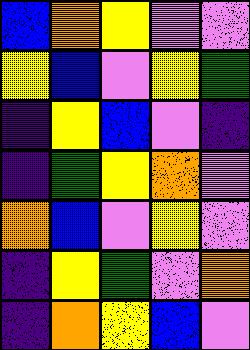[["blue", "orange", "yellow", "violet", "violet"], ["yellow", "blue", "violet", "yellow", "green"], ["indigo", "yellow", "blue", "violet", "indigo"], ["indigo", "green", "yellow", "orange", "violet"], ["orange", "blue", "violet", "yellow", "violet"], ["indigo", "yellow", "green", "violet", "orange"], ["indigo", "orange", "yellow", "blue", "violet"]]